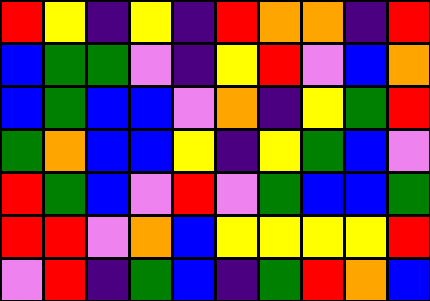[["red", "yellow", "indigo", "yellow", "indigo", "red", "orange", "orange", "indigo", "red"], ["blue", "green", "green", "violet", "indigo", "yellow", "red", "violet", "blue", "orange"], ["blue", "green", "blue", "blue", "violet", "orange", "indigo", "yellow", "green", "red"], ["green", "orange", "blue", "blue", "yellow", "indigo", "yellow", "green", "blue", "violet"], ["red", "green", "blue", "violet", "red", "violet", "green", "blue", "blue", "green"], ["red", "red", "violet", "orange", "blue", "yellow", "yellow", "yellow", "yellow", "red"], ["violet", "red", "indigo", "green", "blue", "indigo", "green", "red", "orange", "blue"]]